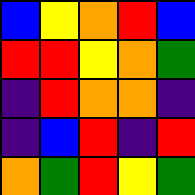[["blue", "yellow", "orange", "red", "blue"], ["red", "red", "yellow", "orange", "green"], ["indigo", "red", "orange", "orange", "indigo"], ["indigo", "blue", "red", "indigo", "red"], ["orange", "green", "red", "yellow", "green"]]